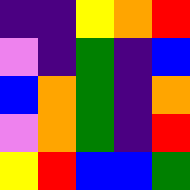[["indigo", "indigo", "yellow", "orange", "red"], ["violet", "indigo", "green", "indigo", "blue"], ["blue", "orange", "green", "indigo", "orange"], ["violet", "orange", "green", "indigo", "red"], ["yellow", "red", "blue", "blue", "green"]]